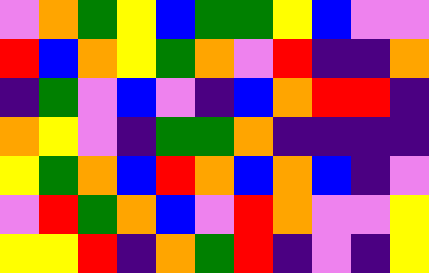[["violet", "orange", "green", "yellow", "blue", "green", "green", "yellow", "blue", "violet", "violet"], ["red", "blue", "orange", "yellow", "green", "orange", "violet", "red", "indigo", "indigo", "orange"], ["indigo", "green", "violet", "blue", "violet", "indigo", "blue", "orange", "red", "red", "indigo"], ["orange", "yellow", "violet", "indigo", "green", "green", "orange", "indigo", "indigo", "indigo", "indigo"], ["yellow", "green", "orange", "blue", "red", "orange", "blue", "orange", "blue", "indigo", "violet"], ["violet", "red", "green", "orange", "blue", "violet", "red", "orange", "violet", "violet", "yellow"], ["yellow", "yellow", "red", "indigo", "orange", "green", "red", "indigo", "violet", "indigo", "yellow"]]